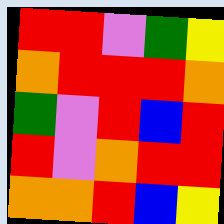[["red", "red", "violet", "green", "yellow"], ["orange", "red", "red", "red", "orange"], ["green", "violet", "red", "blue", "red"], ["red", "violet", "orange", "red", "red"], ["orange", "orange", "red", "blue", "yellow"]]